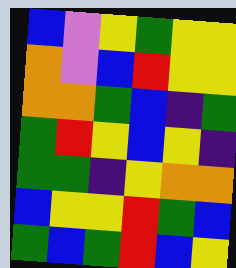[["blue", "violet", "yellow", "green", "yellow", "yellow"], ["orange", "violet", "blue", "red", "yellow", "yellow"], ["orange", "orange", "green", "blue", "indigo", "green"], ["green", "red", "yellow", "blue", "yellow", "indigo"], ["green", "green", "indigo", "yellow", "orange", "orange"], ["blue", "yellow", "yellow", "red", "green", "blue"], ["green", "blue", "green", "red", "blue", "yellow"]]